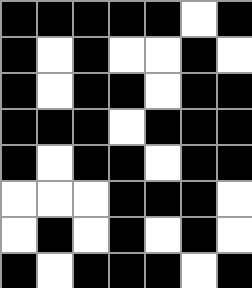[["black", "black", "black", "black", "black", "white", "black"], ["black", "white", "black", "white", "white", "black", "white"], ["black", "white", "black", "black", "white", "black", "black"], ["black", "black", "black", "white", "black", "black", "black"], ["black", "white", "black", "black", "white", "black", "black"], ["white", "white", "white", "black", "black", "black", "white"], ["white", "black", "white", "black", "white", "black", "white"], ["black", "white", "black", "black", "black", "white", "black"]]